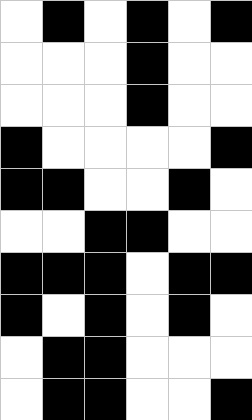[["white", "black", "white", "black", "white", "black"], ["white", "white", "white", "black", "white", "white"], ["white", "white", "white", "black", "white", "white"], ["black", "white", "white", "white", "white", "black"], ["black", "black", "white", "white", "black", "white"], ["white", "white", "black", "black", "white", "white"], ["black", "black", "black", "white", "black", "black"], ["black", "white", "black", "white", "black", "white"], ["white", "black", "black", "white", "white", "white"], ["white", "black", "black", "white", "white", "black"]]